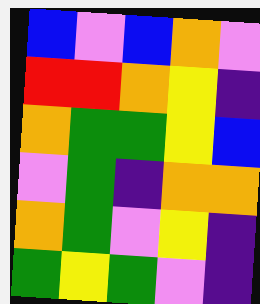[["blue", "violet", "blue", "orange", "violet"], ["red", "red", "orange", "yellow", "indigo"], ["orange", "green", "green", "yellow", "blue"], ["violet", "green", "indigo", "orange", "orange"], ["orange", "green", "violet", "yellow", "indigo"], ["green", "yellow", "green", "violet", "indigo"]]